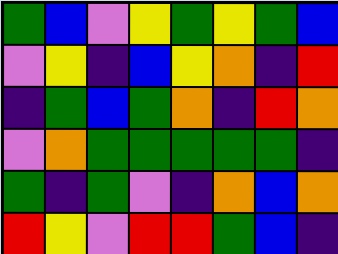[["green", "blue", "violet", "yellow", "green", "yellow", "green", "blue"], ["violet", "yellow", "indigo", "blue", "yellow", "orange", "indigo", "red"], ["indigo", "green", "blue", "green", "orange", "indigo", "red", "orange"], ["violet", "orange", "green", "green", "green", "green", "green", "indigo"], ["green", "indigo", "green", "violet", "indigo", "orange", "blue", "orange"], ["red", "yellow", "violet", "red", "red", "green", "blue", "indigo"]]